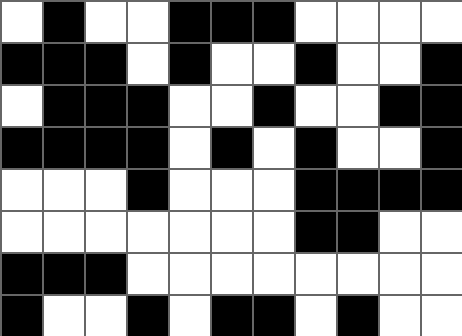[["white", "black", "white", "white", "black", "black", "black", "white", "white", "white", "white"], ["black", "black", "black", "white", "black", "white", "white", "black", "white", "white", "black"], ["white", "black", "black", "black", "white", "white", "black", "white", "white", "black", "black"], ["black", "black", "black", "black", "white", "black", "white", "black", "white", "white", "black"], ["white", "white", "white", "black", "white", "white", "white", "black", "black", "black", "black"], ["white", "white", "white", "white", "white", "white", "white", "black", "black", "white", "white"], ["black", "black", "black", "white", "white", "white", "white", "white", "white", "white", "white"], ["black", "white", "white", "black", "white", "black", "black", "white", "black", "white", "white"]]